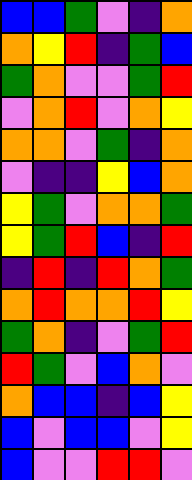[["blue", "blue", "green", "violet", "indigo", "orange"], ["orange", "yellow", "red", "indigo", "green", "blue"], ["green", "orange", "violet", "violet", "green", "red"], ["violet", "orange", "red", "violet", "orange", "yellow"], ["orange", "orange", "violet", "green", "indigo", "orange"], ["violet", "indigo", "indigo", "yellow", "blue", "orange"], ["yellow", "green", "violet", "orange", "orange", "green"], ["yellow", "green", "red", "blue", "indigo", "red"], ["indigo", "red", "indigo", "red", "orange", "green"], ["orange", "red", "orange", "orange", "red", "yellow"], ["green", "orange", "indigo", "violet", "green", "red"], ["red", "green", "violet", "blue", "orange", "violet"], ["orange", "blue", "blue", "indigo", "blue", "yellow"], ["blue", "violet", "blue", "blue", "violet", "yellow"], ["blue", "violet", "violet", "red", "red", "violet"]]